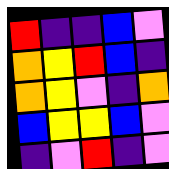[["red", "indigo", "indigo", "blue", "violet"], ["orange", "yellow", "red", "blue", "indigo"], ["orange", "yellow", "violet", "indigo", "orange"], ["blue", "yellow", "yellow", "blue", "violet"], ["indigo", "violet", "red", "indigo", "violet"]]